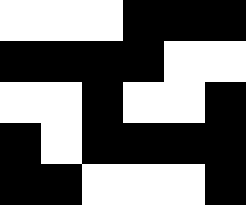[["white", "white", "white", "black", "black", "black"], ["black", "black", "black", "black", "white", "white"], ["white", "white", "black", "white", "white", "black"], ["black", "white", "black", "black", "black", "black"], ["black", "black", "white", "white", "white", "black"]]